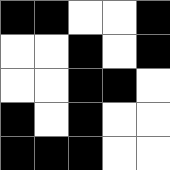[["black", "black", "white", "white", "black"], ["white", "white", "black", "white", "black"], ["white", "white", "black", "black", "white"], ["black", "white", "black", "white", "white"], ["black", "black", "black", "white", "white"]]